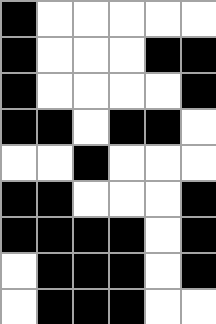[["black", "white", "white", "white", "white", "white"], ["black", "white", "white", "white", "black", "black"], ["black", "white", "white", "white", "white", "black"], ["black", "black", "white", "black", "black", "white"], ["white", "white", "black", "white", "white", "white"], ["black", "black", "white", "white", "white", "black"], ["black", "black", "black", "black", "white", "black"], ["white", "black", "black", "black", "white", "black"], ["white", "black", "black", "black", "white", "white"]]